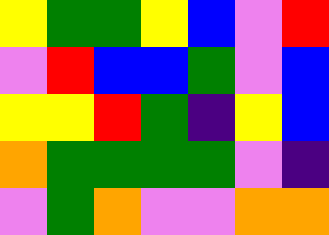[["yellow", "green", "green", "yellow", "blue", "violet", "red"], ["violet", "red", "blue", "blue", "green", "violet", "blue"], ["yellow", "yellow", "red", "green", "indigo", "yellow", "blue"], ["orange", "green", "green", "green", "green", "violet", "indigo"], ["violet", "green", "orange", "violet", "violet", "orange", "orange"]]